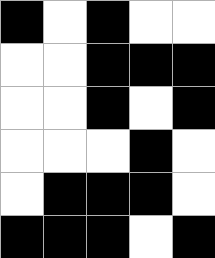[["black", "white", "black", "white", "white"], ["white", "white", "black", "black", "black"], ["white", "white", "black", "white", "black"], ["white", "white", "white", "black", "white"], ["white", "black", "black", "black", "white"], ["black", "black", "black", "white", "black"]]